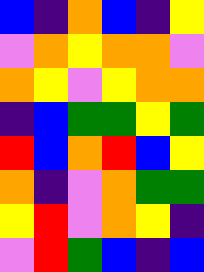[["blue", "indigo", "orange", "blue", "indigo", "yellow"], ["violet", "orange", "yellow", "orange", "orange", "violet"], ["orange", "yellow", "violet", "yellow", "orange", "orange"], ["indigo", "blue", "green", "green", "yellow", "green"], ["red", "blue", "orange", "red", "blue", "yellow"], ["orange", "indigo", "violet", "orange", "green", "green"], ["yellow", "red", "violet", "orange", "yellow", "indigo"], ["violet", "red", "green", "blue", "indigo", "blue"]]